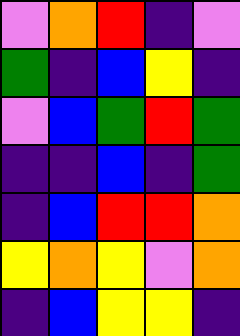[["violet", "orange", "red", "indigo", "violet"], ["green", "indigo", "blue", "yellow", "indigo"], ["violet", "blue", "green", "red", "green"], ["indigo", "indigo", "blue", "indigo", "green"], ["indigo", "blue", "red", "red", "orange"], ["yellow", "orange", "yellow", "violet", "orange"], ["indigo", "blue", "yellow", "yellow", "indigo"]]